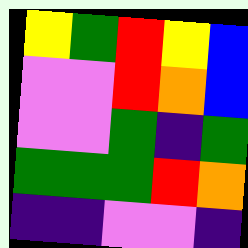[["yellow", "green", "red", "yellow", "blue"], ["violet", "violet", "red", "orange", "blue"], ["violet", "violet", "green", "indigo", "green"], ["green", "green", "green", "red", "orange"], ["indigo", "indigo", "violet", "violet", "indigo"]]